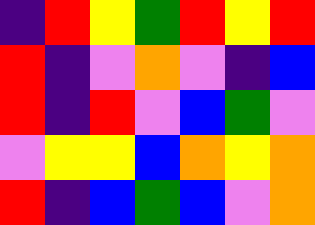[["indigo", "red", "yellow", "green", "red", "yellow", "red"], ["red", "indigo", "violet", "orange", "violet", "indigo", "blue"], ["red", "indigo", "red", "violet", "blue", "green", "violet"], ["violet", "yellow", "yellow", "blue", "orange", "yellow", "orange"], ["red", "indigo", "blue", "green", "blue", "violet", "orange"]]